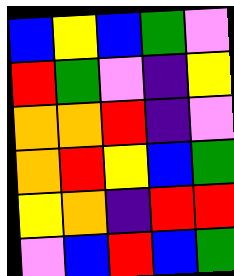[["blue", "yellow", "blue", "green", "violet"], ["red", "green", "violet", "indigo", "yellow"], ["orange", "orange", "red", "indigo", "violet"], ["orange", "red", "yellow", "blue", "green"], ["yellow", "orange", "indigo", "red", "red"], ["violet", "blue", "red", "blue", "green"]]